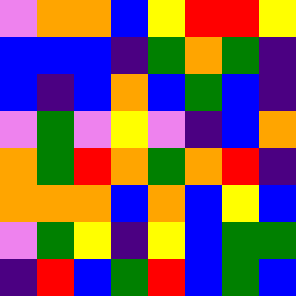[["violet", "orange", "orange", "blue", "yellow", "red", "red", "yellow"], ["blue", "blue", "blue", "indigo", "green", "orange", "green", "indigo"], ["blue", "indigo", "blue", "orange", "blue", "green", "blue", "indigo"], ["violet", "green", "violet", "yellow", "violet", "indigo", "blue", "orange"], ["orange", "green", "red", "orange", "green", "orange", "red", "indigo"], ["orange", "orange", "orange", "blue", "orange", "blue", "yellow", "blue"], ["violet", "green", "yellow", "indigo", "yellow", "blue", "green", "green"], ["indigo", "red", "blue", "green", "red", "blue", "green", "blue"]]